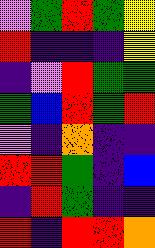[["violet", "green", "red", "green", "yellow"], ["red", "indigo", "indigo", "indigo", "yellow"], ["indigo", "violet", "red", "green", "green"], ["green", "blue", "red", "green", "red"], ["violet", "indigo", "orange", "indigo", "indigo"], ["red", "red", "green", "indigo", "blue"], ["indigo", "red", "green", "indigo", "indigo"], ["red", "indigo", "red", "red", "orange"]]